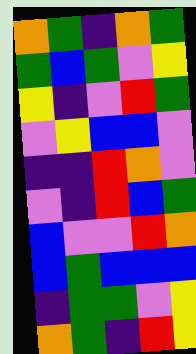[["orange", "green", "indigo", "orange", "green"], ["green", "blue", "green", "violet", "yellow"], ["yellow", "indigo", "violet", "red", "green"], ["violet", "yellow", "blue", "blue", "violet"], ["indigo", "indigo", "red", "orange", "violet"], ["violet", "indigo", "red", "blue", "green"], ["blue", "violet", "violet", "red", "orange"], ["blue", "green", "blue", "blue", "blue"], ["indigo", "green", "green", "violet", "yellow"], ["orange", "green", "indigo", "red", "yellow"]]